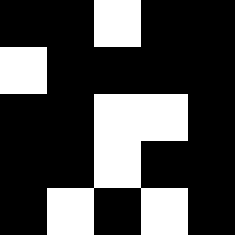[["black", "black", "white", "black", "black"], ["white", "black", "black", "black", "black"], ["black", "black", "white", "white", "black"], ["black", "black", "white", "black", "black"], ["black", "white", "black", "white", "black"]]